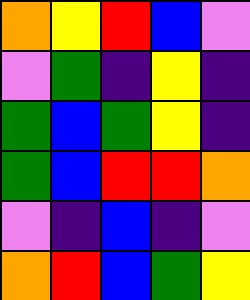[["orange", "yellow", "red", "blue", "violet"], ["violet", "green", "indigo", "yellow", "indigo"], ["green", "blue", "green", "yellow", "indigo"], ["green", "blue", "red", "red", "orange"], ["violet", "indigo", "blue", "indigo", "violet"], ["orange", "red", "blue", "green", "yellow"]]